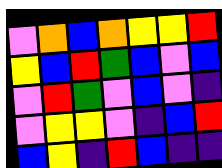[["violet", "orange", "blue", "orange", "yellow", "yellow", "red"], ["yellow", "blue", "red", "green", "blue", "violet", "blue"], ["violet", "red", "green", "violet", "blue", "violet", "indigo"], ["violet", "yellow", "yellow", "violet", "indigo", "blue", "red"], ["blue", "yellow", "indigo", "red", "blue", "indigo", "indigo"]]